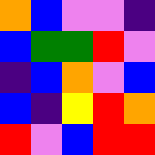[["orange", "blue", "violet", "violet", "indigo"], ["blue", "green", "green", "red", "violet"], ["indigo", "blue", "orange", "violet", "blue"], ["blue", "indigo", "yellow", "red", "orange"], ["red", "violet", "blue", "red", "red"]]